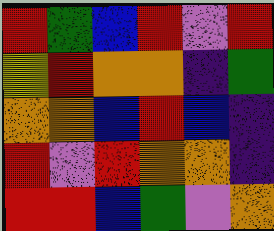[["red", "green", "blue", "red", "violet", "red"], ["yellow", "red", "orange", "orange", "indigo", "green"], ["orange", "orange", "blue", "red", "blue", "indigo"], ["red", "violet", "red", "orange", "orange", "indigo"], ["red", "red", "blue", "green", "violet", "orange"]]